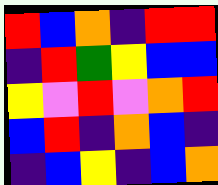[["red", "blue", "orange", "indigo", "red", "red"], ["indigo", "red", "green", "yellow", "blue", "blue"], ["yellow", "violet", "red", "violet", "orange", "red"], ["blue", "red", "indigo", "orange", "blue", "indigo"], ["indigo", "blue", "yellow", "indigo", "blue", "orange"]]